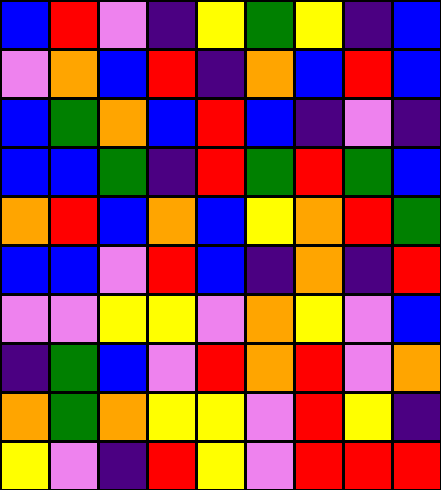[["blue", "red", "violet", "indigo", "yellow", "green", "yellow", "indigo", "blue"], ["violet", "orange", "blue", "red", "indigo", "orange", "blue", "red", "blue"], ["blue", "green", "orange", "blue", "red", "blue", "indigo", "violet", "indigo"], ["blue", "blue", "green", "indigo", "red", "green", "red", "green", "blue"], ["orange", "red", "blue", "orange", "blue", "yellow", "orange", "red", "green"], ["blue", "blue", "violet", "red", "blue", "indigo", "orange", "indigo", "red"], ["violet", "violet", "yellow", "yellow", "violet", "orange", "yellow", "violet", "blue"], ["indigo", "green", "blue", "violet", "red", "orange", "red", "violet", "orange"], ["orange", "green", "orange", "yellow", "yellow", "violet", "red", "yellow", "indigo"], ["yellow", "violet", "indigo", "red", "yellow", "violet", "red", "red", "red"]]